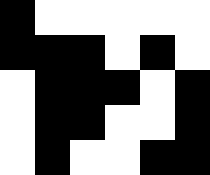[["black", "white", "white", "white", "white", "white"], ["black", "black", "black", "white", "black", "white"], ["white", "black", "black", "black", "white", "black"], ["white", "black", "black", "white", "white", "black"], ["white", "black", "white", "white", "black", "black"]]